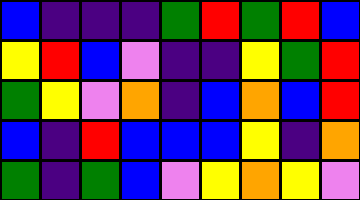[["blue", "indigo", "indigo", "indigo", "green", "red", "green", "red", "blue"], ["yellow", "red", "blue", "violet", "indigo", "indigo", "yellow", "green", "red"], ["green", "yellow", "violet", "orange", "indigo", "blue", "orange", "blue", "red"], ["blue", "indigo", "red", "blue", "blue", "blue", "yellow", "indigo", "orange"], ["green", "indigo", "green", "blue", "violet", "yellow", "orange", "yellow", "violet"]]